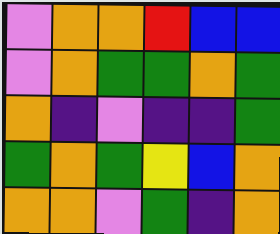[["violet", "orange", "orange", "red", "blue", "blue"], ["violet", "orange", "green", "green", "orange", "green"], ["orange", "indigo", "violet", "indigo", "indigo", "green"], ["green", "orange", "green", "yellow", "blue", "orange"], ["orange", "orange", "violet", "green", "indigo", "orange"]]